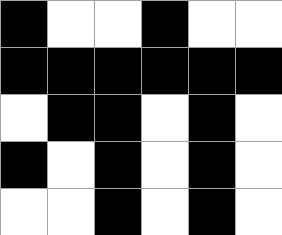[["black", "white", "white", "black", "white", "white"], ["black", "black", "black", "black", "black", "black"], ["white", "black", "black", "white", "black", "white"], ["black", "white", "black", "white", "black", "white"], ["white", "white", "black", "white", "black", "white"]]